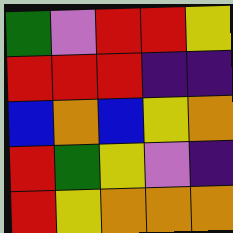[["green", "violet", "red", "red", "yellow"], ["red", "red", "red", "indigo", "indigo"], ["blue", "orange", "blue", "yellow", "orange"], ["red", "green", "yellow", "violet", "indigo"], ["red", "yellow", "orange", "orange", "orange"]]